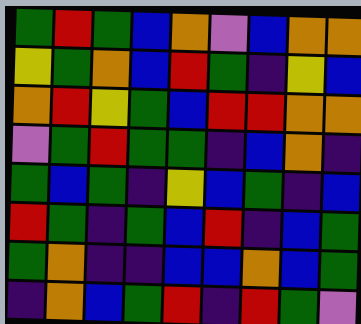[["green", "red", "green", "blue", "orange", "violet", "blue", "orange", "orange"], ["yellow", "green", "orange", "blue", "red", "green", "indigo", "yellow", "blue"], ["orange", "red", "yellow", "green", "blue", "red", "red", "orange", "orange"], ["violet", "green", "red", "green", "green", "indigo", "blue", "orange", "indigo"], ["green", "blue", "green", "indigo", "yellow", "blue", "green", "indigo", "blue"], ["red", "green", "indigo", "green", "blue", "red", "indigo", "blue", "green"], ["green", "orange", "indigo", "indigo", "blue", "blue", "orange", "blue", "green"], ["indigo", "orange", "blue", "green", "red", "indigo", "red", "green", "violet"]]